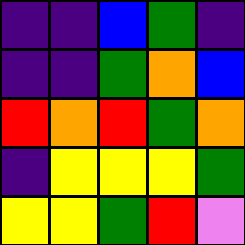[["indigo", "indigo", "blue", "green", "indigo"], ["indigo", "indigo", "green", "orange", "blue"], ["red", "orange", "red", "green", "orange"], ["indigo", "yellow", "yellow", "yellow", "green"], ["yellow", "yellow", "green", "red", "violet"]]